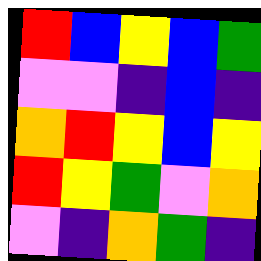[["red", "blue", "yellow", "blue", "green"], ["violet", "violet", "indigo", "blue", "indigo"], ["orange", "red", "yellow", "blue", "yellow"], ["red", "yellow", "green", "violet", "orange"], ["violet", "indigo", "orange", "green", "indigo"]]